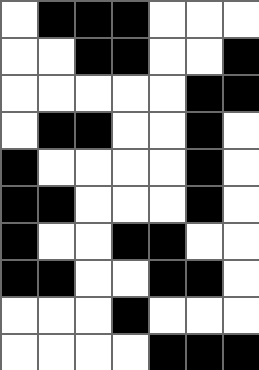[["white", "black", "black", "black", "white", "white", "white"], ["white", "white", "black", "black", "white", "white", "black"], ["white", "white", "white", "white", "white", "black", "black"], ["white", "black", "black", "white", "white", "black", "white"], ["black", "white", "white", "white", "white", "black", "white"], ["black", "black", "white", "white", "white", "black", "white"], ["black", "white", "white", "black", "black", "white", "white"], ["black", "black", "white", "white", "black", "black", "white"], ["white", "white", "white", "black", "white", "white", "white"], ["white", "white", "white", "white", "black", "black", "black"]]